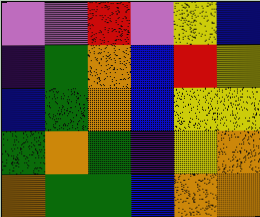[["violet", "violet", "red", "violet", "yellow", "blue"], ["indigo", "green", "orange", "blue", "red", "yellow"], ["blue", "green", "orange", "blue", "yellow", "yellow"], ["green", "orange", "green", "indigo", "yellow", "orange"], ["orange", "green", "green", "blue", "orange", "orange"]]